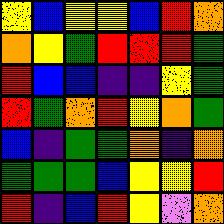[["yellow", "blue", "yellow", "yellow", "blue", "red", "orange"], ["orange", "yellow", "green", "red", "red", "red", "green"], ["red", "blue", "blue", "indigo", "indigo", "yellow", "green"], ["red", "green", "orange", "red", "yellow", "orange", "green"], ["blue", "indigo", "green", "green", "orange", "indigo", "orange"], ["green", "green", "green", "blue", "yellow", "yellow", "red"], ["red", "indigo", "blue", "red", "yellow", "violet", "orange"]]